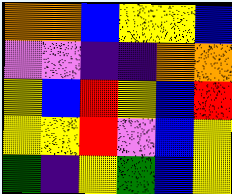[["orange", "orange", "blue", "yellow", "yellow", "blue"], ["violet", "violet", "indigo", "indigo", "orange", "orange"], ["yellow", "blue", "red", "yellow", "blue", "red"], ["yellow", "yellow", "red", "violet", "blue", "yellow"], ["green", "indigo", "yellow", "green", "blue", "yellow"]]